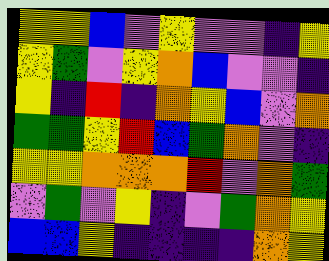[["yellow", "yellow", "blue", "violet", "yellow", "violet", "violet", "indigo", "yellow"], ["yellow", "green", "violet", "yellow", "orange", "blue", "violet", "violet", "indigo"], ["yellow", "indigo", "red", "indigo", "orange", "yellow", "blue", "violet", "orange"], ["green", "green", "yellow", "red", "blue", "green", "orange", "violet", "indigo"], ["yellow", "yellow", "orange", "orange", "orange", "red", "violet", "orange", "green"], ["violet", "green", "violet", "yellow", "indigo", "violet", "green", "orange", "yellow"], ["blue", "blue", "yellow", "indigo", "indigo", "indigo", "indigo", "orange", "yellow"]]